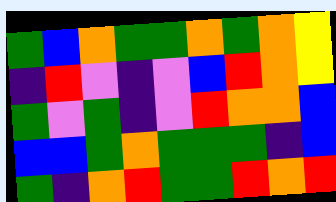[["green", "blue", "orange", "green", "green", "orange", "green", "orange", "yellow"], ["indigo", "red", "violet", "indigo", "violet", "blue", "red", "orange", "yellow"], ["green", "violet", "green", "indigo", "violet", "red", "orange", "orange", "blue"], ["blue", "blue", "green", "orange", "green", "green", "green", "indigo", "blue"], ["green", "indigo", "orange", "red", "green", "green", "red", "orange", "red"]]